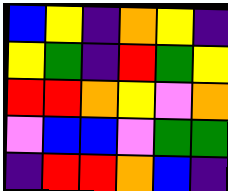[["blue", "yellow", "indigo", "orange", "yellow", "indigo"], ["yellow", "green", "indigo", "red", "green", "yellow"], ["red", "red", "orange", "yellow", "violet", "orange"], ["violet", "blue", "blue", "violet", "green", "green"], ["indigo", "red", "red", "orange", "blue", "indigo"]]